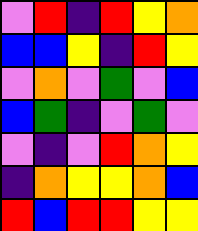[["violet", "red", "indigo", "red", "yellow", "orange"], ["blue", "blue", "yellow", "indigo", "red", "yellow"], ["violet", "orange", "violet", "green", "violet", "blue"], ["blue", "green", "indigo", "violet", "green", "violet"], ["violet", "indigo", "violet", "red", "orange", "yellow"], ["indigo", "orange", "yellow", "yellow", "orange", "blue"], ["red", "blue", "red", "red", "yellow", "yellow"]]